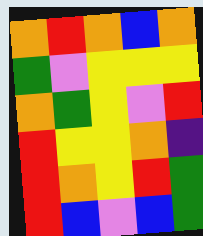[["orange", "red", "orange", "blue", "orange"], ["green", "violet", "yellow", "yellow", "yellow"], ["orange", "green", "yellow", "violet", "red"], ["red", "yellow", "yellow", "orange", "indigo"], ["red", "orange", "yellow", "red", "green"], ["red", "blue", "violet", "blue", "green"]]